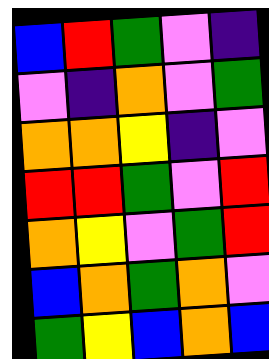[["blue", "red", "green", "violet", "indigo"], ["violet", "indigo", "orange", "violet", "green"], ["orange", "orange", "yellow", "indigo", "violet"], ["red", "red", "green", "violet", "red"], ["orange", "yellow", "violet", "green", "red"], ["blue", "orange", "green", "orange", "violet"], ["green", "yellow", "blue", "orange", "blue"]]